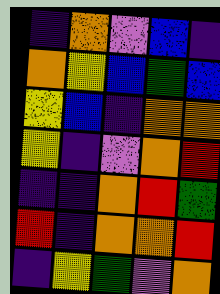[["indigo", "orange", "violet", "blue", "indigo"], ["orange", "yellow", "blue", "green", "blue"], ["yellow", "blue", "indigo", "orange", "orange"], ["yellow", "indigo", "violet", "orange", "red"], ["indigo", "indigo", "orange", "red", "green"], ["red", "indigo", "orange", "orange", "red"], ["indigo", "yellow", "green", "violet", "orange"]]